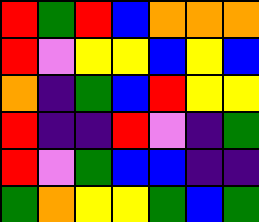[["red", "green", "red", "blue", "orange", "orange", "orange"], ["red", "violet", "yellow", "yellow", "blue", "yellow", "blue"], ["orange", "indigo", "green", "blue", "red", "yellow", "yellow"], ["red", "indigo", "indigo", "red", "violet", "indigo", "green"], ["red", "violet", "green", "blue", "blue", "indigo", "indigo"], ["green", "orange", "yellow", "yellow", "green", "blue", "green"]]